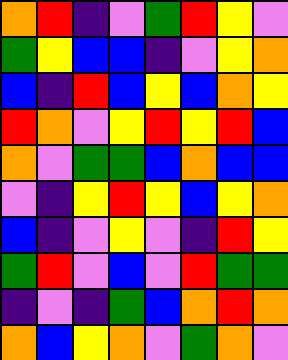[["orange", "red", "indigo", "violet", "green", "red", "yellow", "violet"], ["green", "yellow", "blue", "blue", "indigo", "violet", "yellow", "orange"], ["blue", "indigo", "red", "blue", "yellow", "blue", "orange", "yellow"], ["red", "orange", "violet", "yellow", "red", "yellow", "red", "blue"], ["orange", "violet", "green", "green", "blue", "orange", "blue", "blue"], ["violet", "indigo", "yellow", "red", "yellow", "blue", "yellow", "orange"], ["blue", "indigo", "violet", "yellow", "violet", "indigo", "red", "yellow"], ["green", "red", "violet", "blue", "violet", "red", "green", "green"], ["indigo", "violet", "indigo", "green", "blue", "orange", "red", "orange"], ["orange", "blue", "yellow", "orange", "violet", "green", "orange", "violet"]]